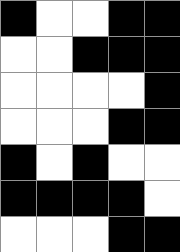[["black", "white", "white", "black", "black"], ["white", "white", "black", "black", "black"], ["white", "white", "white", "white", "black"], ["white", "white", "white", "black", "black"], ["black", "white", "black", "white", "white"], ["black", "black", "black", "black", "white"], ["white", "white", "white", "black", "black"]]